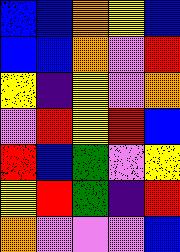[["blue", "blue", "orange", "yellow", "blue"], ["blue", "blue", "orange", "violet", "red"], ["yellow", "indigo", "yellow", "violet", "orange"], ["violet", "red", "yellow", "red", "blue"], ["red", "blue", "green", "violet", "yellow"], ["yellow", "red", "green", "indigo", "red"], ["orange", "violet", "violet", "violet", "blue"]]